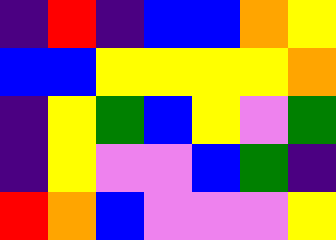[["indigo", "red", "indigo", "blue", "blue", "orange", "yellow"], ["blue", "blue", "yellow", "yellow", "yellow", "yellow", "orange"], ["indigo", "yellow", "green", "blue", "yellow", "violet", "green"], ["indigo", "yellow", "violet", "violet", "blue", "green", "indigo"], ["red", "orange", "blue", "violet", "violet", "violet", "yellow"]]